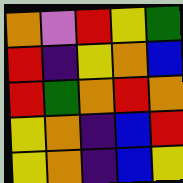[["orange", "violet", "red", "yellow", "green"], ["red", "indigo", "yellow", "orange", "blue"], ["red", "green", "orange", "red", "orange"], ["yellow", "orange", "indigo", "blue", "red"], ["yellow", "orange", "indigo", "blue", "yellow"]]